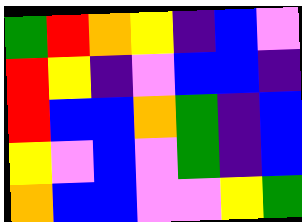[["green", "red", "orange", "yellow", "indigo", "blue", "violet"], ["red", "yellow", "indigo", "violet", "blue", "blue", "indigo"], ["red", "blue", "blue", "orange", "green", "indigo", "blue"], ["yellow", "violet", "blue", "violet", "green", "indigo", "blue"], ["orange", "blue", "blue", "violet", "violet", "yellow", "green"]]